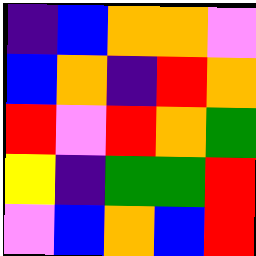[["indigo", "blue", "orange", "orange", "violet"], ["blue", "orange", "indigo", "red", "orange"], ["red", "violet", "red", "orange", "green"], ["yellow", "indigo", "green", "green", "red"], ["violet", "blue", "orange", "blue", "red"]]